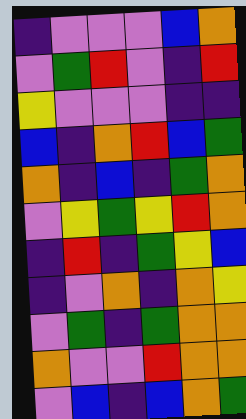[["indigo", "violet", "violet", "violet", "blue", "orange"], ["violet", "green", "red", "violet", "indigo", "red"], ["yellow", "violet", "violet", "violet", "indigo", "indigo"], ["blue", "indigo", "orange", "red", "blue", "green"], ["orange", "indigo", "blue", "indigo", "green", "orange"], ["violet", "yellow", "green", "yellow", "red", "orange"], ["indigo", "red", "indigo", "green", "yellow", "blue"], ["indigo", "violet", "orange", "indigo", "orange", "yellow"], ["violet", "green", "indigo", "green", "orange", "orange"], ["orange", "violet", "violet", "red", "orange", "orange"], ["violet", "blue", "indigo", "blue", "orange", "green"]]